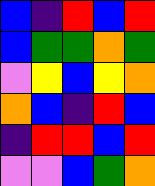[["blue", "indigo", "red", "blue", "red"], ["blue", "green", "green", "orange", "green"], ["violet", "yellow", "blue", "yellow", "orange"], ["orange", "blue", "indigo", "red", "blue"], ["indigo", "red", "red", "blue", "red"], ["violet", "violet", "blue", "green", "orange"]]